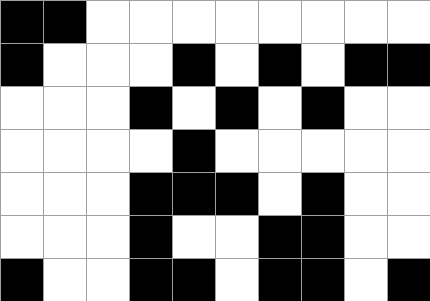[["black", "black", "white", "white", "white", "white", "white", "white", "white", "white"], ["black", "white", "white", "white", "black", "white", "black", "white", "black", "black"], ["white", "white", "white", "black", "white", "black", "white", "black", "white", "white"], ["white", "white", "white", "white", "black", "white", "white", "white", "white", "white"], ["white", "white", "white", "black", "black", "black", "white", "black", "white", "white"], ["white", "white", "white", "black", "white", "white", "black", "black", "white", "white"], ["black", "white", "white", "black", "black", "white", "black", "black", "white", "black"]]